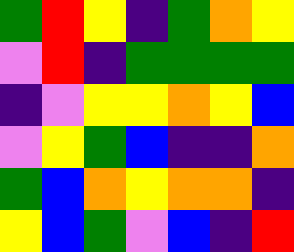[["green", "red", "yellow", "indigo", "green", "orange", "yellow"], ["violet", "red", "indigo", "green", "green", "green", "green"], ["indigo", "violet", "yellow", "yellow", "orange", "yellow", "blue"], ["violet", "yellow", "green", "blue", "indigo", "indigo", "orange"], ["green", "blue", "orange", "yellow", "orange", "orange", "indigo"], ["yellow", "blue", "green", "violet", "blue", "indigo", "red"]]